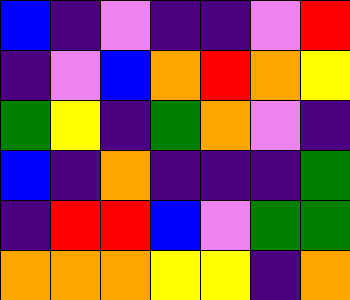[["blue", "indigo", "violet", "indigo", "indigo", "violet", "red"], ["indigo", "violet", "blue", "orange", "red", "orange", "yellow"], ["green", "yellow", "indigo", "green", "orange", "violet", "indigo"], ["blue", "indigo", "orange", "indigo", "indigo", "indigo", "green"], ["indigo", "red", "red", "blue", "violet", "green", "green"], ["orange", "orange", "orange", "yellow", "yellow", "indigo", "orange"]]